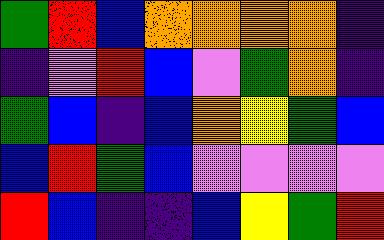[["green", "red", "blue", "orange", "orange", "orange", "orange", "indigo"], ["indigo", "violet", "red", "blue", "violet", "green", "orange", "indigo"], ["green", "blue", "indigo", "blue", "orange", "yellow", "green", "blue"], ["blue", "red", "green", "blue", "violet", "violet", "violet", "violet"], ["red", "blue", "indigo", "indigo", "blue", "yellow", "green", "red"]]